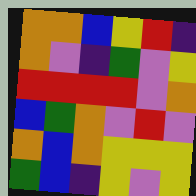[["orange", "orange", "blue", "yellow", "red", "indigo"], ["orange", "violet", "indigo", "green", "violet", "yellow"], ["red", "red", "red", "red", "violet", "orange"], ["blue", "green", "orange", "violet", "red", "violet"], ["orange", "blue", "orange", "yellow", "yellow", "yellow"], ["green", "blue", "indigo", "yellow", "violet", "yellow"]]